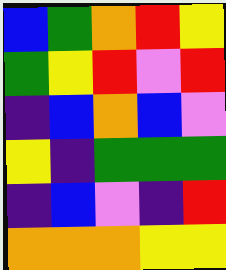[["blue", "green", "orange", "red", "yellow"], ["green", "yellow", "red", "violet", "red"], ["indigo", "blue", "orange", "blue", "violet"], ["yellow", "indigo", "green", "green", "green"], ["indigo", "blue", "violet", "indigo", "red"], ["orange", "orange", "orange", "yellow", "yellow"]]